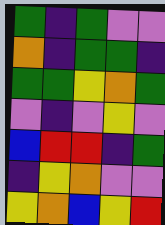[["green", "indigo", "green", "violet", "violet"], ["orange", "indigo", "green", "green", "indigo"], ["green", "green", "yellow", "orange", "green"], ["violet", "indigo", "violet", "yellow", "violet"], ["blue", "red", "red", "indigo", "green"], ["indigo", "yellow", "orange", "violet", "violet"], ["yellow", "orange", "blue", "yellow", "red"]]